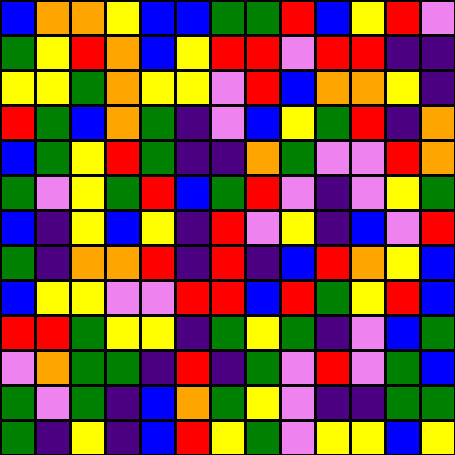[["blue", "orange", "orange", "yellow", "blue", "blue", "green", "green", "red", "blue", "yellow", "red", "violet"], ["green", "yellow", "red", "orange", "blue", "yellow", "red", "red", "violet", "red", "red", "indigo", "indigo"], ["yellow", "yellow", "green", "orange", "yellow", "yellow", "violet", "red", "blue", "orange", "orange", "yellow", "indigo"], ["red", "green", "blue", "orange", "green", "indigo", "violet", "blue", "yellow", "green", "red", "indigo", "orange"], ["blue", "green", "yellow", "red", "green", "indigo", "indigo", "orange", "green", "violet", "violet", "red", "orange"], ["green", "violet", "yellow", "green", "red", "blue", "green", "red", "violet", "indigo", "violet", "yellow", "green"], ["blue", "indigo", "yellow", "blue", "yellow", "indigo", "red", "violet", "yellow", "indigo", "blue", "violet", "red"], ["green", "indigo", "orange", "orange", "red", "indigo", "red", "indigo", "blue", "red", "orange", "yellow", "blue"], ["blue", "yellow", "yellow", "violet", "violet", "red", "red", "blue", "red", "green", "yellow", "red", "blue"], ["red", "red", "green", "yellow", "yellow", "indigo", "green", "yellow", "green", "indigo", "violet", "blue", "green"], ["violet", "orange", "green", "green", "indigo", "red", "indigo", "green", "violet", "red", "violet", "green", "blue"], ["green", "violet", "green", "indigo", "blue", "orange", "green", "yellow", "violet", "indigo", "indigo", "green", "green"], ["green", "indigo", "yellow", "indigo", "blue", "red", "yellow", "green", "violet", "yellow", "yellow", "blue", "yellow"]]